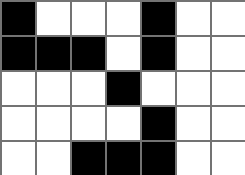[["black", "white", "white", "white", "black", "white", "white"], ["black", "black", "black", "white", "black", "white", "white"], ["white", "white", "white", "black", "white", "white", "white"], ["white", "white", "white", "white", "black", "white", "white"], ["white", "white", "black", "black", "black", "white", "white"]]